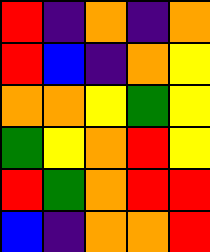[["red", "indigo", "orange", "indigo", "orange"], ["red", "blue", "indigo", "orange", "yellow"], ["orange", "orange", "yellow", "green", "yellow"], ["green", "yellow", "orange", "red", "yellow"], ["red", "green", "orange", "red", "red"], ["blue", "indigo", "orange", "orange", "red"]]